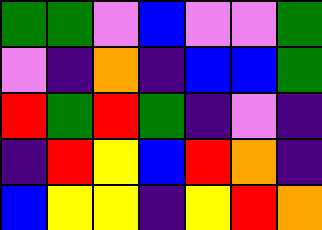[["green", "green", "violet", "blue", "violet", "violet", "green"], ["violet", "indigo", "orange", "indigo", "blue", "blue", "green"], ["red", "green", "red", "green", "indigo", "violet", "indigo"], ["indigo", "red", "yellow", "blue", "red", "orange", "indigo"], ["blue", "yellow", "yellow", "indigo", "yellow", "red", "orange"]]